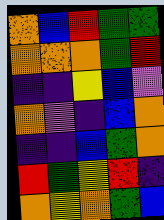[["orange", "blue", "red", "green", "green"], ["orange", "orange", "orange", "green", "red"], ["indigo", "indigo", "yellow", "blue", "violet"], ["orange", "violet", "indigo", "blue", "orange"], ["indigo", "indigo", "blue", "green", "orange"], ["red", "green", "yellow", "red", "indigo"], ["orange", "yellow", "orange", "green", "blue"]]